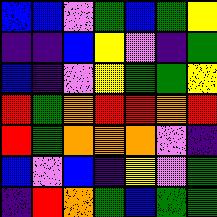[["blue", "blue", "violet", "green", "blue", "green", "yellow"], ["indigo", "indigo", "blue", "yellow", "violet", "indigo", "green"], ["blue", "indigo", "violet", "yellow", "green", "green", "yellow"], ["red", "green", "orange", "red", "red", "orange", "red"], ["red", "green", "orange", "orange", "orange", "violet", "indigo"], ["blue", "violet", "blue", "indigo", "yellow", "violet", "green"], ["indigo", "red", "orange", "green", "blue", "green", "green"]]